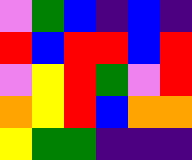[["violet", "green", "blue", "indigo", "blue", "indigo"], ["red", "blue", "red", "red", "blue", "red"], ["violet", "yellow", "red", "green", "violet", "red"], ["orange", "yellow", "red", "blue", "orange", "orange"], ["yellow", "green", "green", "indigo", "indigo", "indigo"]]